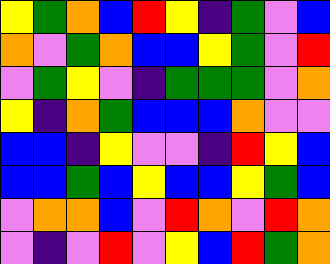[["yellow", "green", "orange", "blue", "red", "yellow", "indigo", "green", "violet", "blue"], ["orange", "violet", "green", "orange", "blue", "blue", "yellow", "green", "violet", "red"], ["violet", "green", "yellow", "violet", "indigo", "green", "green", "green", "violet", "orange"], ["yellow", "indigo", "orange", "green", "blue", "blue", "blue", "orange", "violet", "violet"], ["blue", "blue", "indigo", "yellow", "violet", "violet", "indigo", "red", "yellow", "blue"], ["blue", "blue", "green", "blue", "yellow", "blue", "blue", "yellow", "green", "blue"], ["violet", "orange", "orange", "blue", "violet", "red", "orange", "violet", "red", "orange"], ["violet", "indigo", "violet", "red", "violet", "yellow", "blue", "red", "green", "orange"]]